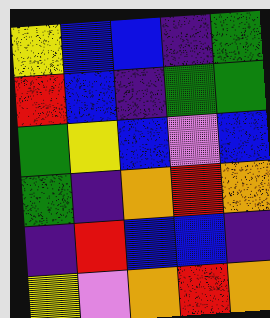[["yellow", "blue", "blue", "indigo", "green"], ["red", "blue", "indigo", "green", "green"], ["green", "yellow", "blue", "violet", "blue"], ["green", "indigo", "orange", "red", "orange"], ["indigo", "red", "blue", "blue", "indigo"], ["yellow", "violet", "orange", "red", "orange"]]